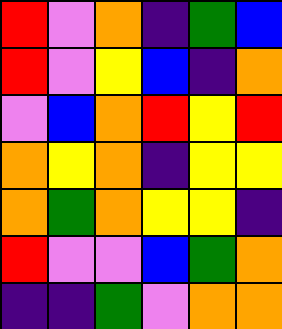[["red", "violet", "orange", "indigo", "green", "blue"], ["red", "violet", "yellow", "blue", "indigo", "orange"], ["violet", "blue", "orange", "red", "yellow", "red"], ["orange", "yellow", "orange", "indigo", "yellow", "yellow"], ["orange", "green", "orange", "yellow", "yellow", "indigo"], ["red", "violet", "violet", "blue", "green", "orange"], ["indigo", "indigo", "green", "violet", "orange", "orange"]]